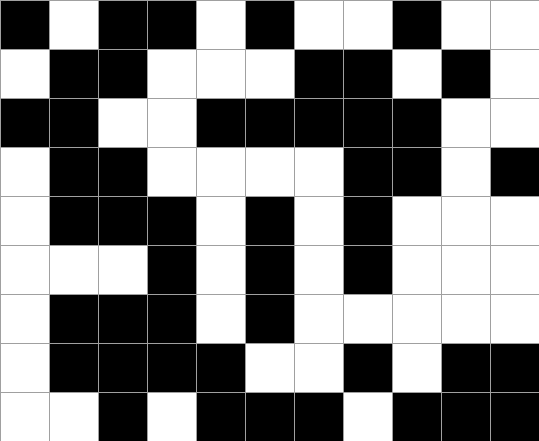[["black", "white", "black", "black", "white", "black", "white", "white", "black", "white", "white"], ["white", "black", "black", "white", "white", "white", "black", "black", "white", "black", "white"], ["black", "black", "white", "white", "black", "black", "black", "black", "black", "white", "white"], ["white", "black", "black", "white", "white", "white", "white", "black", "black", "white", "black"], ["white", "black", "black", "black", "white", "black", "white", "black", "white", "white", "white"], ["white", "white", "white", "black", "white", "black", "white", "black", "white", "white", "white"], ["white", "black", "black", "black", "white", "black", "white", "white", "white", "white", "white"], ["white", "black", "black", "black", "black", "white", "white", "black", "white", "black", "black"], ["white", "white", "black", "white", "black", "black", "black", "white", "black", "black", "black"]]